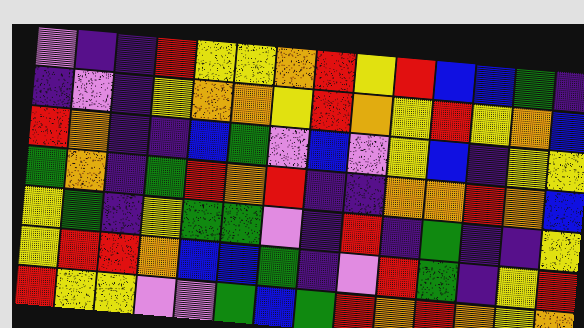[["violet", "indigo", "indigo", "red", "yellow", "yellow", "orange", "red", "yellow", "red", "blue", "blue", "green", "indigo"], ["indigo", "violet", "indigo", "yellow", "orange", "orange", "yellow", "red", "orange", "yellow", "red", "yellow", "orange", "blue"], ["red", "orange", "indigo", "indigo", "blue", "green", "violet", "blue", "violet", "yellow", "blue", "indigo", "yellow", "yellow"], ["green", "orange", "indigo", "green", "red", "orange", "red", "indigo", "indigo", "orange", "orange", "red", "orange", "blue"], ["yellow", "green", "indigo", "yellow", "green", "green", "violet", "indigo", "red", "indigo", "green", "indigo", "indigo", "yellow"], ["yellow", "red", "red", "orange", "blue", "blue", "green", "indigo", "violet", "red", "green", "indigo", "yellow", "red"], ["red", "yellow", "yellow", "violet", "violet", "green", "blue", "green", "red", "orange", "red", "orange", "yellow", "orange"]]